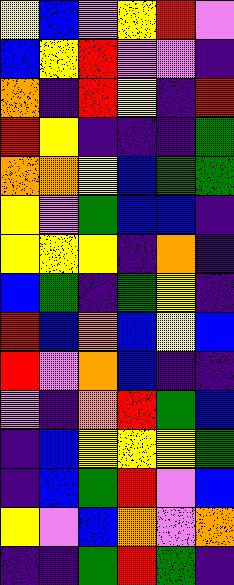[["yellow", "blue", "violet", "yellow", "red", "violet"], ["blue", "yellow", "red", "violet", "violet", "indigo"], ["orange", "indigo", "red", "yellow", "indigo", "red"], ["red", "yellow", "indigo", "indigo", "indigo", "green"], ["orange", "orange", "yellow", "blue", "green", "green"], ["yellow", "violet", "green", "blue", "blue", "indigo"], ["yellow", "yellow", "yellow", "indigo", "orange", "indigo"], ["blue", "green", "indigo", "green", "yellow", "indigo"], ["red", "blue", "orange", "blue", "yellow", "blue"], ["red", "violet", "orange", "blue", "indigo", "indigo"], ["violet", "indigo", "orange", "red", "green", "blue"], ["indigo", "blue", "yellow", "yellow", "yellow", "green"], ["indigo", "blue", "green", "red", "violet", "blue"], ["yellow", "violet", "blue", "orange", "violet", "orange"], ["indigo", "indigo", "green", "red", "green", "indigo"]]